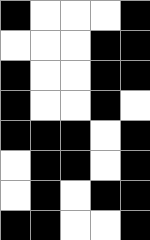[["black", "white", "white", "white", "black"], ["white", "white", "white", "black", "black"], ["black", "white", "white", "black", "black"], ["black", "white", "white", "black", "white"], ["black", "black", "black", "white", "black"], ["white", "black", "black", "white", "black"], ["white", "black", "white", "black", "black"], ["black", "black", "white", "white", "black"]]